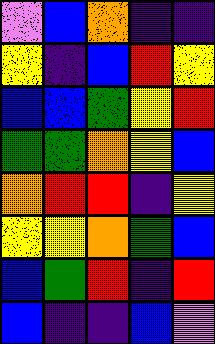[["violet", "blue", "orange", "indigo", "indigo"], ["yellow", "indigo", "blue", "red", "yellow"], ["blue", "blue", "green", "yellow", "red"], ["green", "green", "orange", "yellow", "blue"], ["orange", "red", "red", "indigo", "yellow"], ["yellow", "yellow", "orange", "green", "blue"], ["blue", "green", "red", "indigo", "red"], ["blue", "indigo", "indigo", "blue", "violet"]]